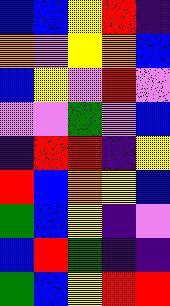[["blue", "blue", "yellow", "red", "indigo"], ["orange", "violet", "yellow", "orange", "blue"], ["blue", "yellow", "violet", "red", "violet"], ["violet", "violet", "green", "violet", "blue"], ["indigo", "red", "red", "indigo", "yellow"], ["red", "blue", "orange", "yellow", "blue"], ["green", "blue", "yellow", "indigo", "violet"], ["blue", "red", "green", "indigo", "indigo"], ["green", "blue", "yellow", "red", "red"]]